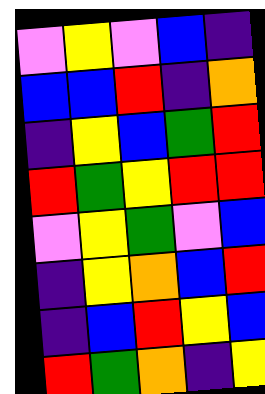[["violet", "yellow", "violet", "blue", "indigo"], ["blue", "blue", "red", "indigo", "orange"], ["indigo", "yellow", "blue", "green", "red"], ["red", "green", "yellow", "red", "red"], ["violet", "yellow", "green", "violet", "blue"], ["indigo", "yellow", "orange", "blue", "red"], ["indigo", "blue", "red", "yellow", "blue"], ["red", "green", "orange", "indigo", "yellow"]]